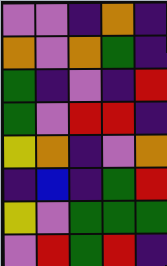[["violet", "violet", "indigo", "orange", "indigo"], ["orange", "violet", "orange", "green", "indigo"], ["green", "indigo", "violet", "indigo", "red"], ["green", "violet", "red", "red", "indigo"], ["yellow", "orange", "indigo", "violet", "orange"], ["indigo", "blue", "indigo", "green", "red"], ["yellow", "violet", "green", "green", "green"], ["violet", "red", "green", "red", "indigo"]]